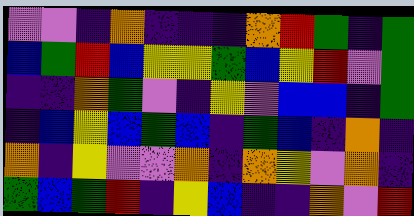[["violet", "violet", "indigo", "orange", "indigo", "indigo", "indigo", "orange", "red", "green", "indigo", "green"], ["blue", "green", "red", "blue", "yellow", "yellow", "green", "blue", "yellow", "red", "violet", "green"], ["indigo", "indigo", "orange", "green", "violet", "indigo", "yellow", "violet", "blue", "blue", "indigo", "green"], ["indigo", "blue", "yellow", "blue", "green", "blue", "indigo", "green", "blue", "indigo", "orange", "indigo"], ["orange", "indigo", "yellow", "violet", "violet", "orange", "indigo", "orange", "yellow", "violet", "orange", "indigo"], ["green", "blue", "green", "red", "indigo", "yellow", "blue", "indigo", "indigo", "orange", "violet", "red"]]